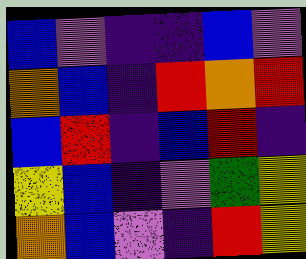[["blue", "violet", "indigo", "indigo", "blue", "violet"], ["orange", "blue", "indigo", "red", "orange", "red"], ["blue", "red", "indigo", "blue", "red", "indigo"], ["yellow", "blue", "indigo", "violet", "green", "yellow"], ["orange", "blue", "violet", "indigo", "red", "yellow"]]